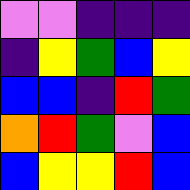[["violet", "violet", "indigo", "indigo", "indigo"], ["indigo", "yellow", "green", "blue", "yellow"], ["blue", "blue", "indigo", "red", "green"], ["orange", "red", "green", "violet", "blue"], ["blue", "yellow", "yellow", "red", "blue"]]